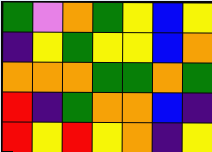[["green", "violet", "orange", "green", "yellow", "blue", "yellow"], ["indigo", "yellow", "green", "yellow", "yellow", "blue", "orange"], ["orange", "orange", "orange", "green", "green", "orange", "green"], ["red", "indigo", "green", "orange", "orange", "blue", "indigo"], ["red", "yellow", "red", "yellow", "orange", "indigo", "yellow"]]